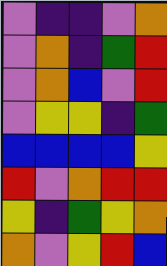[["violet", "indigo", "indigo", "violet", "orange"], ["violet", "orange", "indigo", "green", "red"], ["violet", "orange", "blue", "violet", "red"], ["violet", "yellow", "yellow", "indigo", "green"], ["blue", "blue", "blue", "blue", "yellow"], ["red", "violet", "orange", "red", "red"], ["yellow", "indigo", "green", "yellow", "orange"], ["orange", "violet", "yellow", "red", "blue"]]